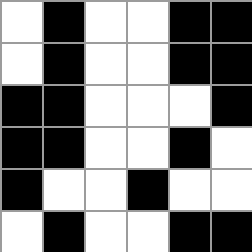[["white", "black", "white", "white", "black", "black"], ["white", "black", "white", "white", "black", "black"], ["black", "black", "white", "white", "white", "black"], ["black", "black", "white", "white", "black", "white"], ["black", "white", "white", "black", "white", "white"], ["white", "black", "white", "white", "black", "black"]]